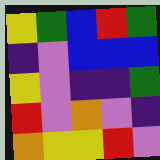[["yellow", "green", "blue", "red", "green"], ["indigo", "violet", "blue", "blue", "blue"], ["yellow", "violet", "indigo", "indigo", "green"], ["red", "violet", "orange", "violet", "indigo"], ["orange", "yellow", "yellow", "red", "violet"]]